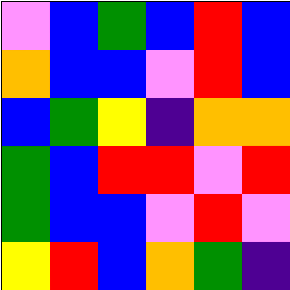[["violet", "blue", "green", "blue", "red", "blue"], ["orange", "blue", "blue", "violet", "red", "blue"], ["blue", "green", "yellow", "indigo", "orange", "orange"], ["green", "blue", "red", "red", "violet", "red"], ["green", "blue", "blue", "violet", "red", "violet"], ["yellow", "red", "blue", "orange", "green", "indigo"]]